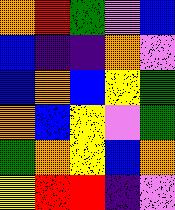[["orange", "red", "green", "violet", "blue"], ["blue", "indigo", "indigo", "orange", "violet"], ["blue", "orange", "blue", "yellow", "green"], ["orange", "blue", "yellow", "violet", "green"], ["green", "orange", "yellow", "blue", "orange"], ["yellow", "red", "red", "indigo", "violet"]]